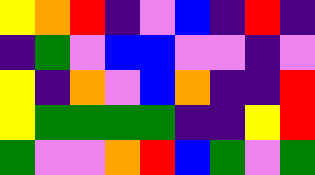[["yellow", "orange", "red", "indigo", "violet", "blue", "indigo", "red", "indigo"], ["indigo", "green", "violet", "blue", "blue", "violet", "violet", "indigo", "violet"], ["yellow", "indigo", "orange", "violet", "blue", "orange", "indigo", "indigo", "red"], ["yellow", "green", "green", "green", "green", "indigo", "indigo", "yellow", "red"], ["green", "violet", "violet", "orange", "red", "blue", "green", "violet", "green"]]